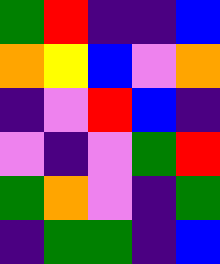[["green", "red", "indigo", "indigo", "blue"], ["orange", "yellow", "blue", "violet", "orange"], ["indigo", "violet", "red", "blue", "indigo"], ["violet", "indigo", "violet", "green", "red"], ["green", "orange", "violet", "indigo", "green"], ["indigo", "green", "green", "indigo", "blue"]]